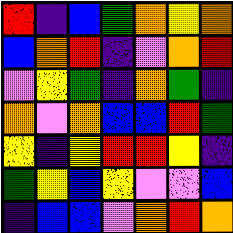[["red", "indigo", "blue", "green", "orange", "yellow", "orange"], ["blue", "orange", "red", "indigo", "violet", "orange", "red"], ["violet", "yellow", "green", "indigo", "orange", "green", "indigo"], ["orange", "violet", "orange", "blue", "blue", "red", "green"], ["yellow", "indigo", "yellow", "red", "red", "yellow", "indigo"], ["green", "yellow", "blue", "yellow", "violet", "violet", "blue"], ["indigo", "blue", "blue", "violet", "orange", "red", "orange"]]